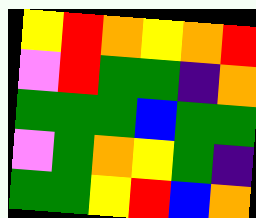[["yellow", "red", "orange", "yellow", "orange", "red"], ["violet", "red", "green", "green", "indigo", "orange"], ["green", "green", "green", "blue", "green", "green"], ["violet", "green", "orange", "yellow", "green", "indigo"], ["green", "green", "yellow", "red", "blue", "orange"]]